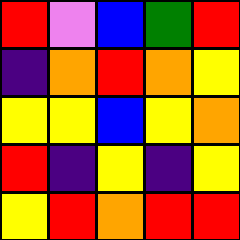[["red", "violet", "blue", "green", "red"], ["indigo", "orange", "red", "orange", "yellow"], ["yellow", "yellow", "blue", "yellow", "orange"], ["red", "indigo", "yellow", "indigo", "yellow"], ["yellow", "red", "orange", "red", "red"]]